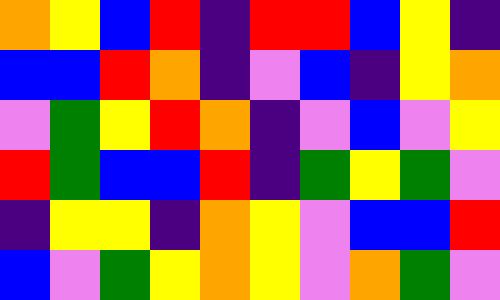[["orange", "yellow", "blue", "red", "indigo", "red", "red", "blue", "yellow", "indigo"], ["blue", "blue", "red", "orange", "indigo", "violet", "blue", "indigo", "yellow", "orange"], ["violet", "green", "yellow", "red", "orange", "indigo", "violet", "blue", "violet", "yellow"], ["red", "green", "blue", "blue", "red", "indigo", "green", "yellow", "green", "violet"], ["indigo", "yellow", "yellow", "indigo", "orange", "yellow", "violet", "blue", "blue", "red"], ["blue", "violet", "green", "yellow", "orange", "yellow", "violet", "orange", "green", "violet"]]